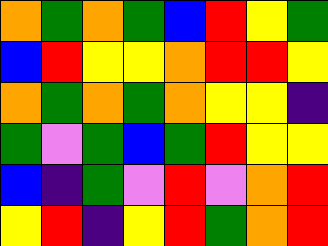[["orange", "green", "orange", "green", "blue", "red", "yellow", "green"], ["blue", "red", "yellow", "yellow", "orange", "red", "red", "yellow"], ["orange", "green", "orange", "green", "orange", "yellow", "yellow", "indigo"], ["green", "violet", "green", "blue", "green", "red", "yellow", "yellow"], ["blue", "indigo", "green", "violet", "red", "violet", "orange", "red"], ["yellow", "red", "indigo", "yellow", "red", "green", "orange", "red"]]